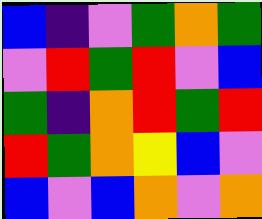[["blue", "indigo", "violet", "green", "orange", "green"], ["violet", "red", "green", "red", "violet", "blue"], ["green", "indigo", "orange", "red", "green", "red"], ["red", "green", "orange", "yellow", "blue", "violet"], ["blue", "violet", "blue", "orange", "violet", "orange"]]